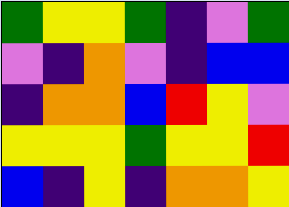[["green", "yellow", "yellow", "green", "indigo", "violet", "green"], ["violet", "indigo", "orange", "violet", "indigo", "blue", "blue"], ["indigo", "orange", "orange", "blue", "red", "yellow", "violet"], ["yellow", "yellow", "yellow", "green", "yellow", "yellow", "red"], ["blue", "indigo", "yellow", "indigo", "orange", "orange", "yellow"]]